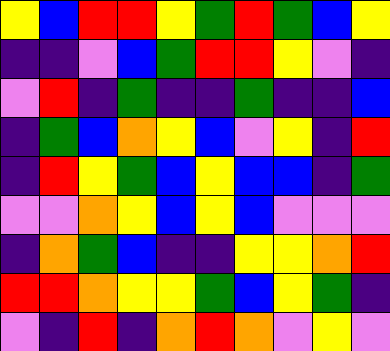[["yellow", "blue", "red", "red", "yellow", "green", "red", "green", "blue", "yellow"], ["indigo", "indigo", "violet", "blue", "green", "red", "red", "yellow", "violet", "indigo"], ["violet", "red", "indigo", "green", "indigo", "indigo", "green", "indigo", "indigo", "blue"], ["indigo", "green", "blue", "orange", "yellow", "blue", "violet", "yellow", "indigo", "red"], ["indigo", "red", "yellow", "green", "blue", "yellow", "blue", "blue", "indigo", "green"], ["violet", "violet", "orange", "yellow", "blue", "yellow", "blue", "violet", "violet", "violet"], ["indigo", "orange", "green", "blue", "indigo", "indigo", "yellow", "yellow", "orange", "red"], ["red", "red", "orange", "yellow", "yellow", "green", "blue", "yellow", "green", "indigo"], ["violet", "indigo", "red", "indigo", "orange", "red", "orange", "violet", "yellow", "violet"]]